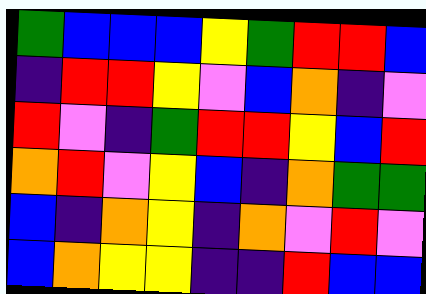[["green", "blue", "blue", "blue", "yellow", "green", "red", "red", "blue"], ["indigo", "red", "red", "yellow", "violet", "blue", "orange", "indigo", "violet"], ["red", "violet", "indigo", "green", "red", "red", "yellow", "blue", "red"], ["orange", "red", "violet", "yellow", "blue", "indigo", "orange", "green", "green"], ["blue", "indigo", "orange", "yellow", "indigo", "orange", "violet", "red", "violet"], ["blue", "orange", "yellow", "yellow", "indigo", "indigo", "red", "blue", "blue"]]